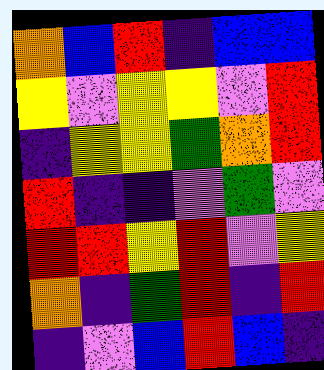[["orange", "blue", "red", "indigo", "blue", "blue"], ["yellow", "violet", "yellow", "yellow", "violet", "red"], ["indigo", "yellow", "yellow", "green", "orange", "red"], ["red", "indigo", "indigo", "violet", "green", "violet"], ["red", "red", "yellow", "red", "violet", "yellow"], ["orange", "indigo", "green", "red", "indigo", "red"], ["indigo", "violet", "blue", "red", "blue", "indigo"]]